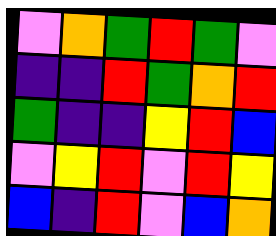[["violet", "orange", "green", "red", "green", "violet"], ["indigo", "indigo", "red", "green", "orange", "red"], ["green", "indigo", "indigo", "yellow", "red", "blue"], ["violet", "yellow", "red", "violet", "red", "yellow"], ["blue", "indigo", "red", "violet", "blue", "orange"]]